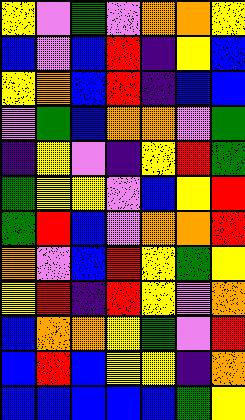[["yellow", "violet", "green", "violet", "orange", "orange", "yellow"], ["blue", "violet", "blue", "red", "indigo", "yellow", "blue"], ["yellow", "orange", "blue", "red", "indigo", "blue", "blue"], ["violet", "green", "blue", "orange", "orange", "violet", "green"], ["indigo", "yellow", "violet", "indigo", "yellow", "red", "green"], ["green", "yellow", "yellow", "violet", "blue", "yellow", "red"], ["green", "red", "blue", "violet", "orange", "orange", "red"], ["orange", "violet", "blue", "red", "yellow", "green", "yellow"], ["yellow", "red", "indigo", "red", "yellow", "violet", "orange"], ["blue", "orange", "orange", "yellow", "green", "violet", "red"], ["blue", "red", "blue", "yellow", "yellow", "indigo", "orange"], ["blue", "blue", "blue", "blue", "blue", "green", "yellow"]]